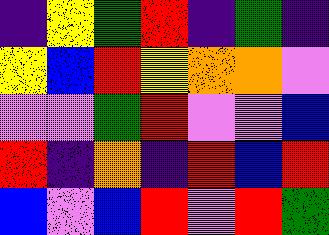[["indigo", "yellow", "green", "red", "indigo", "green", "indigo"], ["yellow", "blue", "red", "yellow", "orange", "orange", "violet"], ["violet", "violet", "green", "red", "violet", "violet", "blue"], ["red", "indigo", "orange", "indigo", "red", "blue", "red"], ["blue", "violet", "blue", "red", "violet", "red", "green"]]